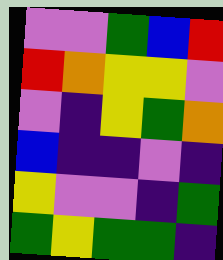[["violet", "violet", "green", "blue", "red"], ["red", "orange", "yellow", "yellow", "violet"], ["violet", "indigo", "yellow", "green", "orange"], ["blue", "indigo", "indigo", "violet", "indigo"], ["yellow", "violet", "violet", "indigo", "green"], ["green", "yellow", "green", "green", "indigo"]]